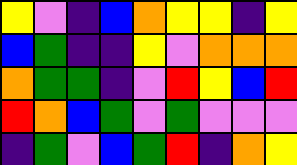[["yellow", "violet", "indigo", "blue", "orange", "yellow", "yellow", "indigo", "yellow"], ["blue", "green", "indigo", "indigo", "yellow", "violet", "orange", "orange", "orange"], ["orange", "green", "green", "indigo", "violet", "red", "yellow", "blue", "red"], ["red", "orange", "blue", "green", "violet", "green", "violet", "violet", "violet"], ["indigo", "green", "violet", "blue", "green", "red", "indigo", "orange", "yellow"]]